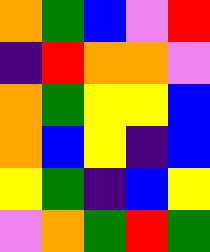[["orange", "green", "blue", "violet", "red"], ["indigo", "red", "orange", "orange", "violet"], ["orange", "green", "yellow", "yellow", "blue"], ["orange", "blue", "yellow", "indigo", "blue"], ["yellow", "green", "indigo", "blue", "yellow"], ["violet", "orange", "green", "red", "green"]]